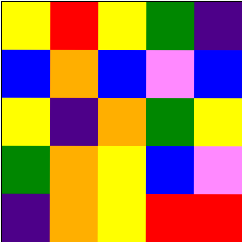[["yellow", "red", "yellow", "green", "indigo"], ["blue", "orange", "blue", "violet", "blue"], ["yellow", "indigo", "orange", "green", "yellow"], ["green", "orange", "yellow", "blue", "violet"], ["indigo", "orange", "yellow", "red", "red"]]